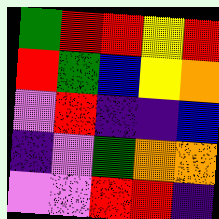[["green", "red", "red", "yellow", "red"], ["red", "green", "blue", "yellow", "orange"], ["violet", "red", "indigo", "indigo", "blue"], ["indigo", "violet", "green", "orange", "orange"], ["violet", "violet", "red", "red", "indigo"]]